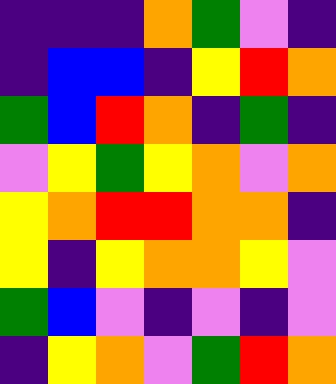[["indigo", "indigo", "indigo", "orange", "green", "violet", "indigo"], ["indigo", "blue", "blue", "indigo", "yellow", "red", "orange"], ["green", "blue", "red", "orange", "indigo", "green", "indigo"], ["violet", "yellow", "green", "yellow", "orange", "violet", "orange"], ["yellow", "orange", "red", "red", "orange", "orange", "indigo"], ["yellow", "indigo", "yellow", "orange", "orange", "yellow", "violet"], ["green", "blue", "violet", "indigo", "violet", "indigo", "violet"], ["indigo", "yellow", "orange", "violet", "green", "red", "orange"]]